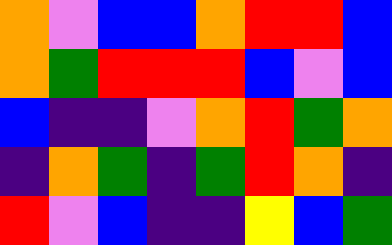[["orange", "violet", "blue", "blue", "orange", "red", "red", "blue"], ["orange", "green", "red", "red", "red", "blue", "violet", "blue"], ["blue", "indigo", "indigo", "violet", "orange", "red", "green", "orange"], ["indigo", "orange", "green", "indigo", "green", "red", "orange", "indigo"], ["red", "violet", "blue", "indigo", "indigo", "yellow", "blue", "green"]]